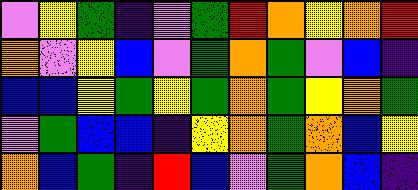[["violet", "yellow", "green", "indigo", "violet", "green", "red", "orange", "yellow", "orange", "red"], ["orange", "violet", "yellow", "blue", "violet", "green", "orange", "green", "violet", "blue", "indigo"], ["blue", "blue", "yellow", "green", "yellow", "green", "orange", "green", "yellow", "orange", "green"], ["violet", "green", "blue", "blue", "indigo", "yellow", "orange", "green", "orange", "blue", "yellow"], ["orange", "blue", "green", "indigo", "red", "blue", "violet", "green", "orange", "blue", "indigo"]]